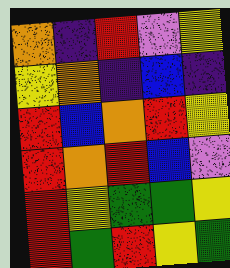[["orange", "indigo", "red", "violet", "yellow"], ["yellow", "orange", "indigo", "blue", "indigo"], ["red", "blue", "orange", "red", "yellow"], ["red", "orange", "red", "blue", "violet"], ["red", "yellow", "green", "green", "yellow"], ["red", "green", "red", "yellow", "green"]]